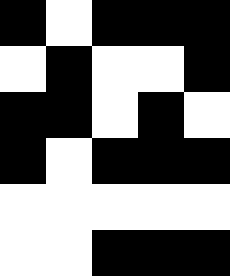[["black", "white", "black", "black", "black"], ["white", "black", "white", "white", "black"], ["black", "black", "white", "black", "white"], ["black", "white", "black", "black", "black"], ["white", "white", "white", "white", "white"], ["white", "white", "black", "black", "black"]]